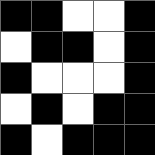[["black", "black", "white", "white", "black"], ["white", "black", "black", "white", "black"], ["black", "white", "white", "white", "black"], ["white", "black", "white", "black", "black"], ["black", "white", "black", "black", "black"]]